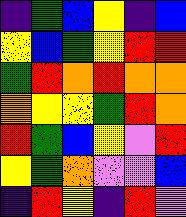[["indigo", "green", "blue", "yellow", "indigo", "blue"], ["yellow", "blue", "green", "yellow", "red", "red"], ["green", "red", "orange", "red", "orange", "orange"], ["orange", "yellow", "yellow", "green", "red", "orange"], ["red", "green", "blue", "yellow", "violet", "red"], ["yellow", "green", "orange", "violet", "violet", "blue"], ["indigo", "red", "yellow", "indigo", "red", "violet"]]